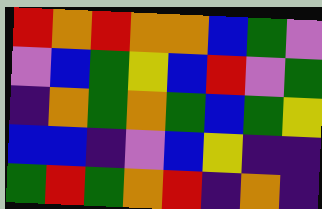[["red", "orange", "red", "orange", "orange", "blue", "green", "violet"], ["violet", "blue", "green", "yellow", "blue", "red", "violet", "green"], ["indigo", "orange", "green", "orange", "green", "blue", "green", "yellow"], ["blue", "blue", "indigo", "violet", "blue", "yellow", "indigo", "indigo"], ["green", "red", "green", "orange", "red", "indigo", "orange", "indigo"]]